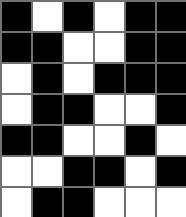[["black", "white", "black", "white", "black", "black"], ["black", "black", "white", "white", "black", "black"], ["white", "black", "white", "black", "black", "black"], ["white", "black", "black", "white", "white", "black"], ["black", "black", "white", "white", "black", "white"], ["white", "white", "black", "black", "white", "black"], ["white", "black", "black", "white", "white", "white"]]